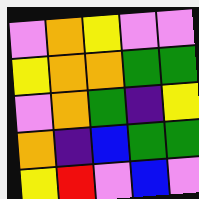[["violet", "orange", "yellow", "violet", "violet"], ["yellow", "orange", "orange", "green", "green"], ["violet", "orange", "green", "indigo", "yellow"], ["orange", "indigo", "blue", "green", "green"], ["yellow", "red", "violet", "blue", "violet"]]